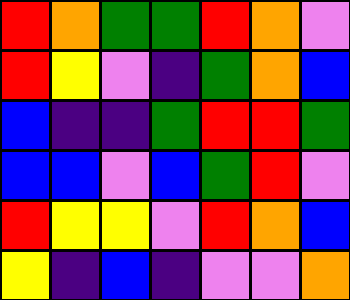[["red", "orange", "green", "green", "red", "orange", "violet"], ["red", "yellow", "violet", "indigo", "green", "orange", "blue"], ["blue", "indigo", "indigo", "green", "red", "red", "green"], ["blue", "blue", "violet", "blue", "green", "red", "violet"], ["red", "yellow", "yellow", "violet", "red", "orange", "blue"], ["yellow", "indigo", "blue", "indigo", "violet", "violet", "orange"]]